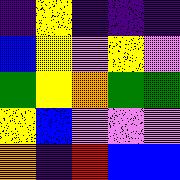[["indigo", "yellow", "indigo", "indigo", "indigo"], ["blue", "yellow", "violet", "yellow", "violet"], ["green", "yellow", "orange", "green", "green"], ["yellow", "blue", "violet", "violet", "violet"], ["orange", "indigo", "red", "blue", "blue"]]